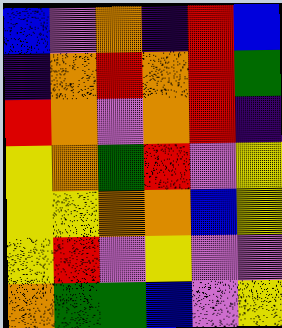[["blue", "violet", "orange", "indigo", "red", "blue"], ["indigo", "orange", "red", "orange", "red", "green"], ["red", "orange", "violet", "orange", "red", "indigo"], ["yellow", "orange", "green", "red", "violet", "yellow"], ["yellow", "yellow", "orange", "orange", "blue", "yellow"], ["yellow", "red", "violet", "yellow", "violet", "violet"], ["orange", "green", "green", "blue", "violet", "yellow"]]